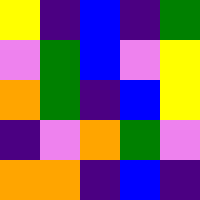[["yellow", "indigo", "blue", "indigo", "green"], ["violet", "green", "blue", "violet", "yellow"], ["orange", "green", "indigo", "blue", "yellow"], ["indigo", "violet", "orange", "green", "violet"], ["orange", "orange", "indigo", "blue", "indigo"]]